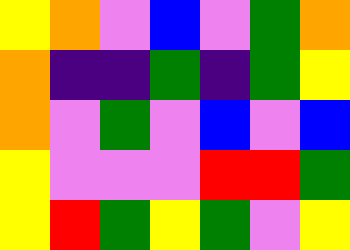[["yellow", "orange", "violet", "blue", "violet", "green", "orange"], ["orange", "indigo", "indigo", "green", "indigo", "green", "yellow"], ["orange", "violet", "green", "violet", "blue", "violet", "blue"], ["yellow", "violet", "violet", "violet", "red", "red", "green"], ["yellow", "red", "green", "yellow", "green", "violet", "yellow"]]